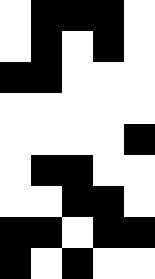[["white", "black", "black", "black", "white"], ["white", "black", "white", "black", "white"], ["black", "black", "white", "white", "white"], ["white", "white", "white", "white", "white"], ["white", "white", "white", "white", "black"], ["white", "black", "black", "white", "white"], ["white", "white", "black", "black", "white"], ["black", "black", "white", "black", "black"], ["black", "white", "black", "white", "white"]]